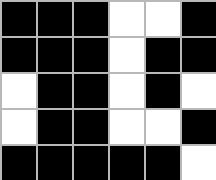[["black", "black", "black", "white", "white", "black"], ["black", "black", "black", "white", "black", "black"], ["white", "black", "black", "white", "black", "white"], ["white", "black", "black", "white", "white", "black"], ["black", "black", "black", "black", "black", "white"]]